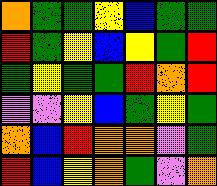[["orange", "green", "green", "yellow", "blue", "green", "green"], ["red", "green", "yellow", "blue", "yellow", "green", "red"], ["green", "yellow", "green", "green", "red", "orange", "red"], ["violet", "violet", "yellow", "blue", "green", "yellow", "green"], ["orange", "blue", "red", "orange", "orange", "violet", "green"], ["red", "blue", "yellow", "orange", "green", "violet", "orange"]]